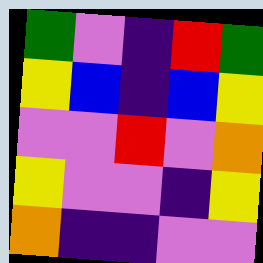[["green", "violet", "indigo", "red", "green"], ["yellow", "blue", "indigo", "blue", "yellow"], ["violet", "violet", "red", "violet", "orange"], ["yellow", "violet", "violet", "indigo", "yellow"], ["orange", "indigo", "indigo", "violet", "violet"]]